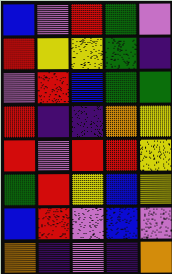[["blue", "violet", "red", "green", "violet"], ["red", "yellow", "yellow", "green", "indigo"], ["violet", "red", "blue", "green", "green"], ["red", "indigo", "indigo", "orange", "yellow"], ["red", "violet", "red", "red", "yellow"], ["green", "red", "yellow", "blue", "yellow"], ["blue", "red", "violet", "blue", "violet"], ["orange", "indigo", "violet", "indigo", "orange"]]